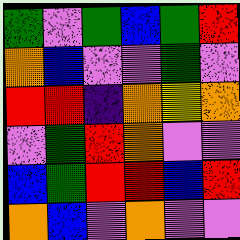[["green", "violet", "green", "blue", "green", "red"], ["orange", "blue", "violet", "violet", "green", "violet"], ["red", "red", "indigo", "orange", "yellow", "orange"], ["violet", "green", "red", "orange", "violet", "violet"], ["blue", "green", "red", "red", "blue", "red"], ["orange", "blue", "violet", "orange", "violet", "violet"]]